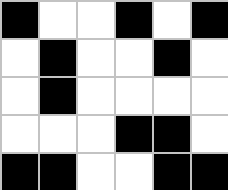[["black", "white", "white", "black", "white", "black"], ["white", "black", "white", "white", "black", "white"], ["white", "black", "white", "white", "white", "white"], ["white", "white", "white", "black", "black", "white"], ["black", "black", "white", "white", "black", "black"]]